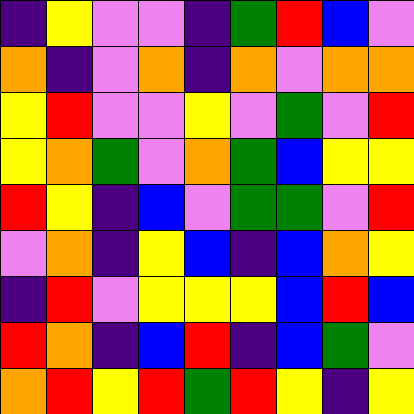[["indigo", "yellow", "violet", "violet", "indigo", "green", "red", "blue", "violet"], ["orange", "indigo", "violet", "orange", "indigo", "orange", "violet", "orange", "orange"], ["yellow", "red", "violet", "violet", "yellow", "violet", "green", "violet", "red"], ["yellow", "orange", "green", "violet", "orange", "green", "blue", "yellow", "yellow"], ["red", "yellow", "indigo", "blue", "violet", "green", "green", "violet", "red"], ["violet", "orange", "indigo", "yellow", "blue", "indigo", "blue", "orange", "yellow"], ["indigo", "red", "violet", "yellow", "yellow", "yellow", "blue", "red", "blue"], ["red", "orange", "indigo", "blue", "red", "indigo", "blue", "green", "violet"], ["orange", "red", "yellow", "red", "green", "red", "yellow", "indigo", "yellow"]]